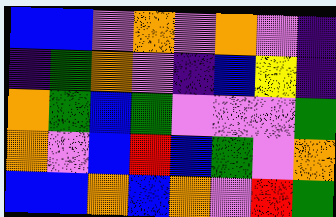[["blue", "blue", "violet", "orange", "violet", "orange", "violet", "indigo"], ["indigo", "green", "orange", "violet", "indigo", "blue", "yellow", "indigo"], ["orange", "green", "blue", "green", "violet", "violet", "violet", "green"], ["orange", "violet", "blue", "red", "blue", "green", "violet", "orange"], ["blue", "blue", "orange", "blue", "orange", "violet", "red", "green"]]